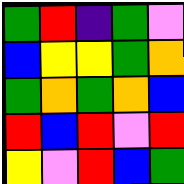[["green", "red", "indigo", "green", "violet"], ["blue", "yellow", "yellow", "green", "orange"], ["green", "orange", "green", "orange", "blue"], ["red", "blue", "red", "violet", "red"], ["yellow", "violet", "red", "blue", "green"]]